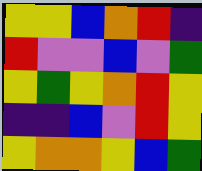[["yellow", "yellow", "blue", "orange", "red", "indigo"], ["red", "violet", "violet", "blue", "violet", "green"], ["yellow", "green", "yellow", "orange", "red", "yellow"], ["indigo", "indigo", "blue", "violet", "red", "yellow"], ["yellow", "orange", "orange", "yellow", "blue", "green"]]